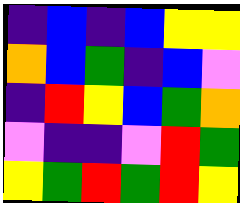[["indigo", "blue", "indigo", "blue", "yellow", "yellow"], ["orange", "blue", "green", "indigo", "blue", "violet"], ["indigo", "red", "yellow", "blue", "green", "orange"], ["violet", "indigo", "indigo", "violet", "red", "green"], ["yellow", "green", "red", "green", "red", "yellow"]]